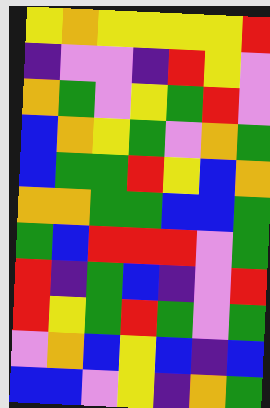[["yellow", "orange", "yellow", "yellow", "yellow", "yellow", "red"], ["indigo", "violet", "violet", "indigo", "red", "yellow", "violet"], ["orange", "green", "violet", "yellow", "green", "red", "violet"], ["blue", "orange", "yellow", "green", "violet", "orange", "green"], ["blue", "green", "green", "red", "yellow", "blue", "orange"], ["orange", "orange", "green", "green", "blue", "blue", "green"], ["green", "blue", "red", "red", "red", "violet", "green"], ["red", "indigo", "green", "blue", "indigo", "violet", "red"], ["red", "yellow", "green", "red", "green", "violet", "green"], ["violet", "orange", "blue", "yellow", "blue", "indigo", "blue"], ["blue", "blue", "violet", "yellow", "indigo", "orange", "green"]]